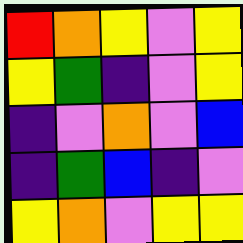[["red", "orange", "yellow", "violet", "yellow"], ["yellow", "green", "indigo", "violet", "yellow"], ["indigo", "violet", "orange", "violet", "blue"], ["indigo", "green", "blue", "indigo", "violet"], ["yellow", "orange", "violet", "yellow", "yellow"]]